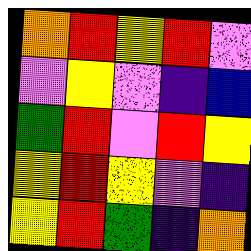[["orange", "red", "yellow", "red", "violet"], ["violet", "yellow", "violet", "indigo", "blue"], ["green", "red", "violet", "red", "yellow"], ["yellow", "red", "yellow", "violet", "indigo"], ["yellow", "red", "green", "indigo", "orange"]]